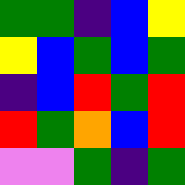[["green", "green", "indigo", "blue", "yellow"], ["yellow", "blue", "green", "blue", "green"], ["indigo", "blue", "red", "green", "red"], ["red", "green", "orange", "blue", "red"], ["violet", "violet", "green", "indigo", "green"]]